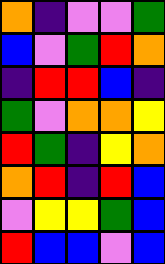[["orange", "indigo", "violet", "violet", "green"], ["blue", "violet", "green", "red", "orange"], ["indigo", "red", "red", "blue", "indigo"], ["green", "violet", "orange", "orange", "yellow"], ["red", "green", "indigo", "yellow", "orange"], ["orange", "red", "indigo", "red", "blue"], ["violet", "yellow", "yellow", "green", "blue"], ["red", "blue", "blue", "violet", "blue"]]